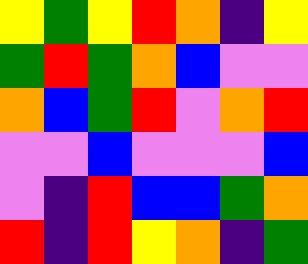[["yellow", "green", "yellow", "red", "orange", "indigo", "yellow"], ["green", "red", "green", "orange", "blue", "violet", "violet"], ["orange", "blue", "green", "red", "violet", "orange", "red"], ["violet", "violet", "blue", "violet", "violet", "violet", "blue"], ["violet", "indigo", "red", "blue", "blue", "green", "orange"], ["red", "indigo", "red", "yellow", "orange", "indigo", "green"]]